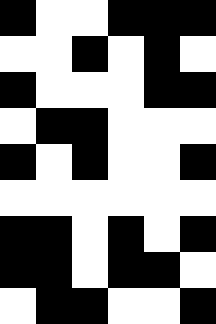[["black", "white", "white", "black", "black", "black"], ["white", "white", "black", "white", "black", "white"], ["black", "white", "white", "white", "black", "black"], ["white", "black", "black", "white", "white", "white"], ["black", "white", "black", "white", "white", "black"], ["white", "white", "white", "white", "white", "white"], ["black", "black", "white", "black", "white", "black"], ["black", "black", "white", "black", "black", "white"], ["white", "black", "black", "white", "white", "black"]]